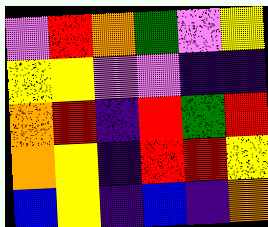[["violet", "red", "orange", "green", "violet", "yellow"], ["yellow", "yellow", "violet", "violet", "indigo", "indigo"], ["orange", "red", "indigo", "red", "green", "red"], ["orange", "yellow", "indigo", "red", "red", "yellow"], ["blue", "yellow", "indigo", "blue", "indigo", "orange"]]